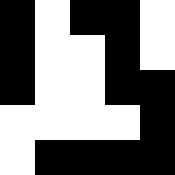[["black", "white", "black", "black", "white"], ["black", "white", "white", "black", "white"], ["black", "white", "white", "black", "black"], ["white", "white", "white", "white", "black"], ["white", "black", "black", "black", "black"]]